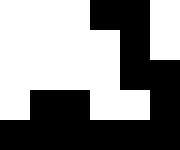[["white", "white", "white", "black", "black", "white"], ["white", "white", "white", "white", "black", "white"], ["white", "white", "white", "white", "black", "black"], ["white", "black", "black", "white", "white", "black"], ["black", "black", "black", "black", "black", "black"]]